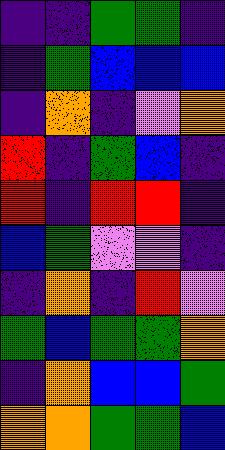[["indigo", "indigo", "green", "green", "indigo"], ["indigo", "green", "blue", "blue", "blue"], ["indigo", "orange", "indigo", "violet", "orange"], ["red", "indigo", "green", "blue", "indigo"], ["red", "indigo", "red", "red", "indigo"], ["blue", "green", "violet", "violet", "indigo"], ["indigo", "orange", "indigo", "red", "violet"], ["green", "blue", "green", "green", "orange"], ["indigo", "orange", "blue", "blue", "green"], ["orange", "orange", "green", "green", "blue"]]